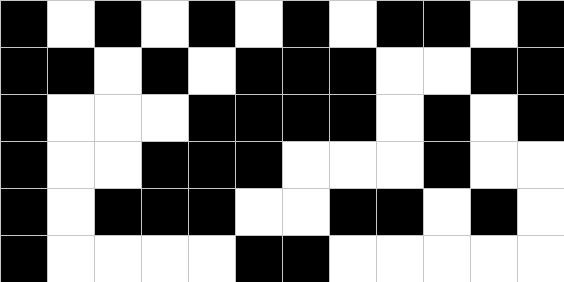[["black", "white", "black", "white", "black", "white", "black", "white", "black", "black", "white", "black"], ["black", "black", "white", "black", "white", "black", "black", "black", "white", "white", "black", "black"], ["black", "white", "white", "white", "black", "black", "black", "black", "white", "black", "white", "black"], ["black", "white", "white", "black", "black", "black", "white", "white", "white", "black", "white", "white"], ["black", "white", "black", "black", "black", "white", "white", "black", "black", "white", "black", "white"], ["black", "white", "white", "white", "white", "black", "black", "white", "white", "white", "white", "white"]]